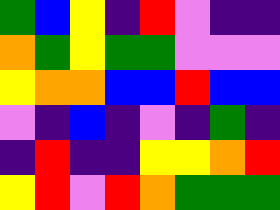[["green", "blue", "yellow", "indigo", "red", "violet", "indigo", "indigo"], ["orange", "green", "yellow", "green", "green", "violet", "violet", "violet"], ["yellow", "orange", "orange", "blue", "blue", "red", "blue", "blue"], ["violet", "indigo", "blue", "indigo", "violet", "indigo", "green", "indigo"], ["indigo", "red", "indigo", "indigo", "yellow", "yellow", "orange", "red"], ["yellow", "red", "violet", "red", "orange", "green", "green", "green"]]